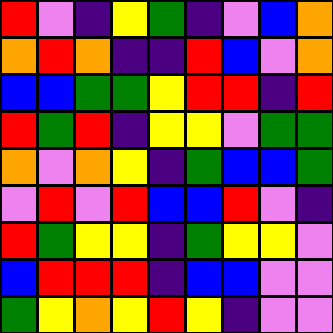[["red", "violet", "indigo", "yellow", "green", "indigo", "violet", "blue", "orange"], ["orange", "red", "orange", "indigo", "indigo", "red", "blue", "violet", "orange"], ["blue", "blue", "green", "green", "yellow", "red", "red", "indigo", "red"], ["red", "green", "red", "indigo", "yellow", "yellow", "violet", "green", "green"], ["orange", "violet", "orange", "yellow", "indigo", "green", "blue", "blue", "green"], ["violet", "red", "violet", "red", "blue", "blue", "red", "violet", "indigo"], ["red", "green", "yellow", "yellow", "indigo", "green", "yellow", "yellow", "violet"], ["blue", "red", "red", "red", "indigo", "blue", "blue", "violet", "violet"], ["green", "yellow", "orange", "yellow", "red", "yellow", "indigo", "violet", "violet"]]